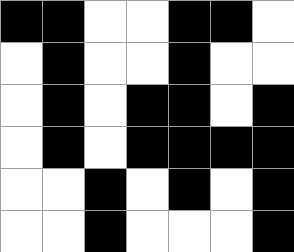[["black", "black", "white", "white", "black", "black", "white"], ["white", "black", "white", "white", "black", "white", "white"], ["white", "black", "white", "black", "black", "white", "black"], ["white", "black", "white", "black", "black", "black", "black"], ["white", "white", "black", "white", "black", "white", "black"], ["white", "white", "black", "white", "white", "white", "black"]]